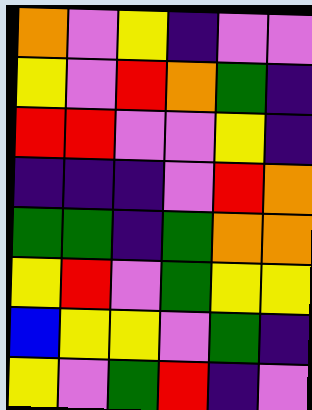[["orange", "violet", "yellow", "indigo", "violet", "violet"], ["yellow", "violet", "red", "orange", "green", "indigo"], ["red", "red", "violet", "violet", "yellow", "indigo"], ["indigo", "indigo", "indigo", "violet", "red", "orange"], ["green", "green", "indigo", "green", "orange", "orange"], ["yellow", "red", "violet", "green", "yellow", "yellow"], ["blue", "yellow", "yellow", "violet", "green", "indigo"], ["yellow", "violet", "green", "red", "indigo", "violet"]]